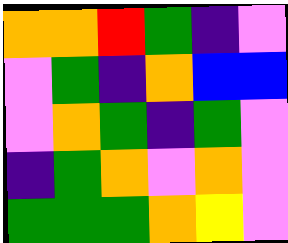[["orange", "orange", "red", "green", "indigo", "violet"], ["violet", "green", "indigo", "orange", "blue", "blue"], ["violet", "orange", "green", "indigo", "green", "violet"], ["indigo", "green", "orange", "violet", "orange", "violet"], ["green", "green", "green", "orange", "yellow", "violet"]]